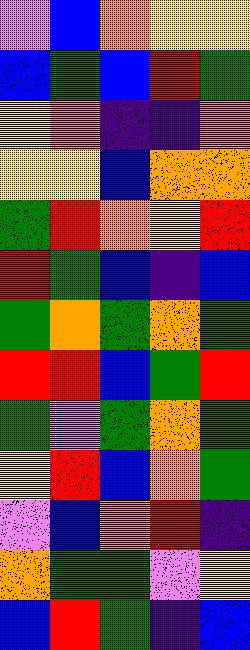[["violet", "blue", "orange", "yellow", "yellow"], ["blue", "green", "blue", "red", "green"], ["yellow", "orange", "indigo", "indigo", "orange"], ["yellow", "yellow", "blue", "orange", "orange"], ["green", "red", "orange", "yellow", "red"], ["red", "green", "blue", "indigo", "blue"], ["green", "orange", "green", "orange", "green"], ["red", "red", "blue", "green", "red"], ["green", "violet", "green", "orange", "green"], ["yellow", "red", "blue", "orange", "green"], ["violet", "blue", "orange", "red", "indigo"], ["orange", "green", "green", "violet", "yellow"], ["blue", "red", "green", "indigo", "blue"]]